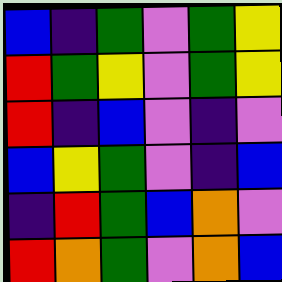[["blue", "indigo", "green", "violet", "green", "yellow"], ["red", "green", "yellow", "violet", "green", "yellow"], ["red", "indigo", "blue", "violet", "indigo", "violet"], ["blue", "yellow", "green", "violet", "indigo", "blue"], ["indigo", "red", "green", "blue", "orange", "violet"], ["red", "orange", "green", "violet", "orange", "blue"]]